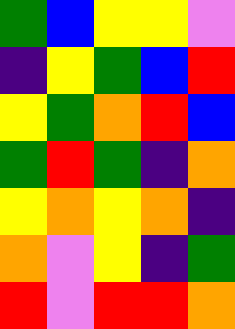[["green", "blue", "yellow", "yellow", "violet"], ["indigo", "yellow", "green", "blue", "red"], ["yellow", "green", "orange", "red", "blue"], ["green", "red", "green", "indigo", "orange"], ["yellow", "orange", "yellow", "orange", "indigo"], ["orange", "violet", "yellow", "indigo", "green"], ["red", "violet", "red", "red", "orange"]]